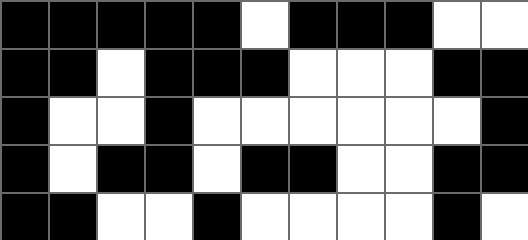[["black", "black", "black", "black", "black", "white", "black", "black", "black", "white", "white"], ["black", "black", "white", "black", "black", "black", "white", "white", "white", "black", "black"], ["black", "white", "white", "black", "white", "white", "white", "white", "white", "white", "black"], ["black", "white", "black", "black", "white", "black", "black", "white", "white", "black", "black"], ["black", "black", "white", "white", "black", "white", "white", "white", "white", "black", "white"]]